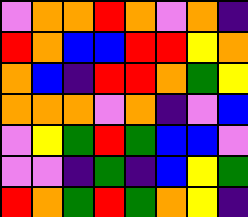[["violet", "orange", "orange", "red", "orange", "violet", "orange", "indigo"], ["red", "orange", "blue", "blue", "red", "red", "yellow", "orange"], ["orange", "blue", "indigo", "red", "red", "orange", "green", "yellow"], ["orange", "orange", "orange", "violet", "orange", "indigo", "violet", "blue"], ["violet", "yellow", "green", "red", "green", "blue", "blue", "violet"], ["violet", "violet", "indigo", "green", "indigo", "blue", "yellow", "green"], ["red", "orange", "green", "red", "green", "orange", "yellow", "indigo"]]